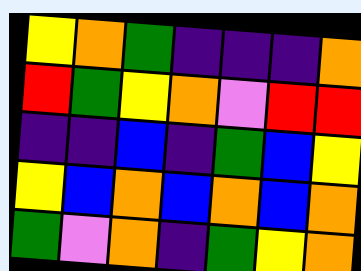[["yellow", "orange", "green", "indigo", "indigo", "indigo", "orange"], ["red", "green", "yellow", "orange", "violet", "red", "red"], ["indigo", "indigo", "blue", "indigo", "green", "blue", "yellow"], ["yellow", "blue", "orange", "blue", "orange", "blue", "orange"], ["green", "violet", "orange", "indigo", "green", "yellow", "orange"]]